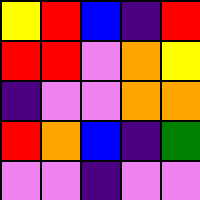[["yellow", "red", "blue", "indigo", "red"], ["red", "red", "violet", "orange", "yellow"], ["indigo", "violet", "violet", "orange", "orange"], ["red", "orange", "blue", "indigo", "green"], ["violet", "violet", "indigo", "violet", "violet"]]